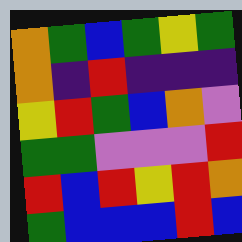[["orange", "green", "blue", "green", "yellow", "green"], ["orange", "indigo", "red", "indigo", "indigo", "indigo"], ["yellow", "red", "green", "blue", "orange", "violet"], ["green", "green", "violet", "violet", "violet", "red"], ["red", "blue", "red", "yellow", "red", "orange"], ["green", "blue", "blue", "blue", "red", "blue"]]